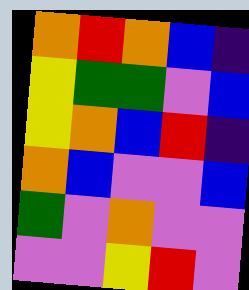[["orange", "red", "orange", "blue", "indigo"], ["yellow", "green", "green", "violet", "blue"], ["yellow", "orange", "blue", "red", "indigo"], ["orange", "blue", "violet", "violet", "blue"], ["green", "violet", "orange", "violet", "violet"], ["violet", "violet", "yellow", "red", "violet"]]